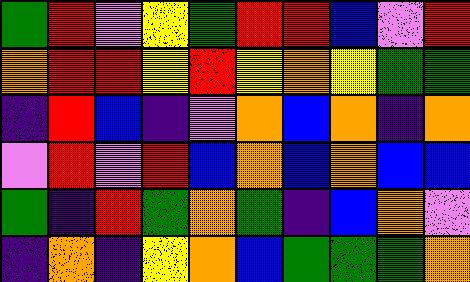[["green", "red", "violet", "yellow", "green", "red", "red", "blue", "violet", "red"], ["orange", "red", "red", "yellow", "red", "yellow", "orange", "yellow", "green", "green"], ["indigo", "red", "blue", "indigo", "violet", "orange", "blue", "orange", "indigo", "orange"], ["violet", "red", "violet", "red", "blue", "orange", "blue", "orange", "blue", "blue"], ["green", "indigo", "red", "green", "orange", "green", "indigo", "blue", "orange", "violet"], ["indigo", "orange", "indigo", "yellow", "orange", "blue", "green", "green", "green", "orange"]]